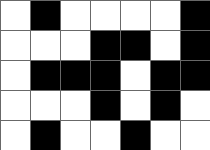[["white", "black", "white", "white", "white", "white", "black"], ["white", "white", "white", "black", "black", "white", "black"], ["white", "black", "black", "black", "white", "black", "black"], ["white", "white", "white", "black", "white", "black", "white"], ["white", "black", "white", "white", "black", "white", "white"]]